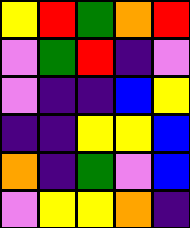[["yellow", "red", "green", "orange", "red"], ["violet", "green", "red", "indigo", "violet"], ["violet", "indigo", "indigo", "blue", "yellow"], ["indigo", "indigo", "yellow", "yellow", "blue"], ["orange", "indigo", "green", "violet", "blue"], ["violet", "yellow", "yellow", "orange", "indigo"]]